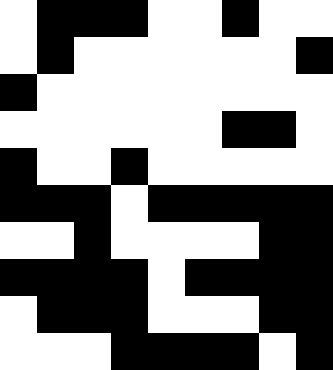[["white", "black", "black", "black", "white", "white", "black", "white", "white"], ["white", "black", "white", "white", "white", "white", "white", "white", "black"], ["black", "white", "white", "white", "white", "white", "white", "white", "white"], ["white", "white", "white", "white", "white", "white", "black", "black", "white"], ["black", "white", "white", "black", "white", "white", "white", "white", "white"], ["black", "black", "black", "white", "black", "black", "black", "black", "black"], ["white", "white", "black", "white", "white", "white", "white", "black", "black"], ["black", "black", "black", "black", "white", "black", "black", "black", "black"], ["white", "black", "black", "black", "white", "white", "white", "black", "black"], ["white", "white", "white", "black", "black", "black", "black", "white", "black"]]